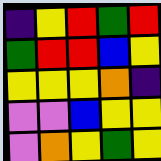[["indigo", "yellow", "red", "green", "red"], ["green", "red", "red", "blue", "yellow"], ["yellow", "yellow", "yellow", "orange", "indigo"], ["violet", "violet", "blue", "yellow", "yellow"], ["violet", "orange", "yellow", "green", "yellow"]]